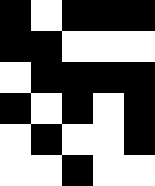[["black", "white", "black", "black", "black"], ["black", "black", "white", "white", "white"], ["white", "black", "black", "black", "black"], ["black", "white", "black", "white", "black"], ["white", "black", "white", "white", "black"], ["white", "white", "black", "white", "white"]]